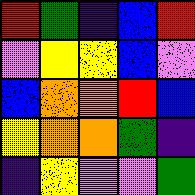[["red", "green", "indigo", "blue", "red"], ["violet", "yellow", "yellow", "blue", "violet"], ["blue", "orange", "orange", "red", "blue"], ["yellow", "orange", "orange", "green", "indigo"], ["indigo", "yellow", "violet", "violet", "green"]]